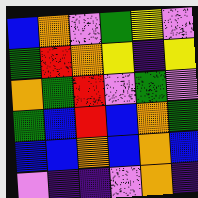[["blue", "orange", "violet", "green", "yellow", "violet"], ["green", "red", "orange", "yellow", "indigo", "yellow"], ["orange", "green", "red", "violet", "green", "violet"], ["green", "blue", "red", "blue", "orange", "green"], ["blue", "blue", "orange", "blue", "orange", "blue"], ["violet", "indigo", "indigo", "violet", "orange", "indigo"]]